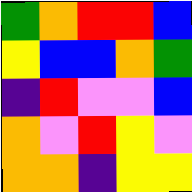[["green", "orange", "red", "red", "blue"], ["yellow", "blue", "blue", "orange", "green"], ["indigo", "red", "violet", "violet", "blue"], ["orange", "violet", "red", "yellow", "violet"], ["orange", "orange", "indigo", "yellow", "yellow"]]